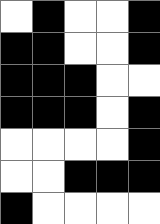[["white", "black", "white", "white", "black"], ["black", "black", "white", "white", "black"], ["black", "black", "black", "white", "white"], ["black", "black", "black", "white", "black"], ["white", "white", "white", "white", "black"], ["white", "white", "black", "black", "black"], ["black", "white", "white", "white", "white"]]